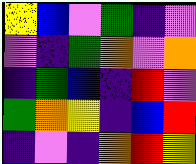[["yellow", "blue", "violet", "green", "indigo", "violet"], ["violet", "indigo", "green", "orange", "violet", "orange"], ["indigo", "green", "blue", "indigo", "red", "violet"], ["green", "orange", "yellow", "indigo", "blue", "red"], ["indigo", "violet", "indigo", "orange", "red", "yellow"]]